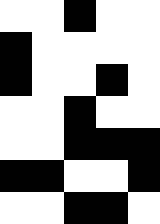[["white", "white", "black", "white", "white"], ["black", "white", "white", "white", "white"], ["black", "white", "white", "black", "white"], ["white", "white", "black", "white", "white"], ["white", "white", "black", "black", "black"], ["black", "black", "white", "white", "black"], ["white", "white", "black", "black", "white"]]